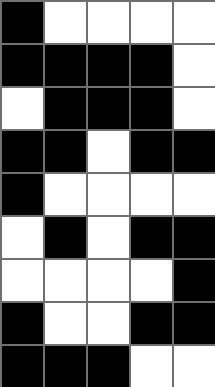[["black", "white", "white", "white", "white"], ["black", "black", "black", "black", "white"], ["white", "black", "black", "black", "white"], ["black", "black", "white", "black", "black"], ["black", "white", "white", "white", "white"], ["white", "black", "white", "black", "black"], ["white", "white", "white", "white", "black"], ["black", "white", "white", "black", "black"], ["black", "black", "black", "white", "white"]]